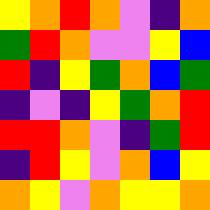[["yellow", "orange", "red", "orange", "violet", "indigo", "orange"], ["green", "red", "orange", "violet", "violet", "yellow", "blue"], ["red", "indigo", "yellow", "green", "orange", "blue", "green"], ["indigo", "violet", "indigo", "yellow", "green", "orange", "red"], ["red", "red", "orange", "violet", "indigo", "green", "red"], ["indigo", "red", "yellow", "violet", "orange", "blue", "yellow"], ["orange", "yellow", "violet", "orange", "yellow", "yellow", "orange"]]